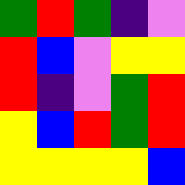[["green", "red", "green", "indigo", "violet"], ["red", "blue", "violet", "yellow", "yellow"], ["red", "indigo", "violet", "green", "red"], ["yellow", "blue", "red", "green", "red"], ["yellow", "yellow", "yellow", "yellow", "blue"]]